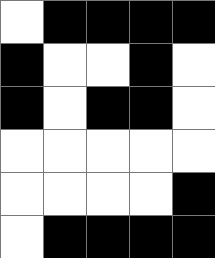[["white", "black", "black", "black", "black"], ["black", "white", "white", "black", "white"], ["black", "white", "black", "black", "white"], ["white", "white", "white", "white", "white"], ["white", "white", "white", "white", "black"], ["white", "black", "black", "black", "black"]]